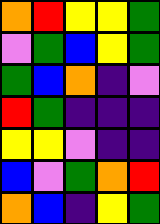[["orange", "red", "yellow", "yellow", "green"], ["violet", "green", "blue", "yellow", "green"], ["green", "blue", "orange", "indigo", "violet"], ["red", "green", "indigo", "indigo", "indigo"], ["yellow", "yellow", "violet", "indigo", "indigo"], ["blue", "violet", "green", "orange", "red"], ["orange", "blue", "indigo", "yellow", "green"]]